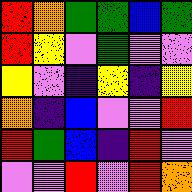[["red", "orange", "green", "green", "blue", "green"], ["red", "yellow", "violet", "green", "violet", "violet"], ["yellow", "violet", "indigo", "yellow", "indigo", "yellow"], ["orange", "indigo", "blue", "violet", "violet", "red"], ["red", "green", "blue", "indigo", "red", "violet"], ["violet", "violet", "red", "violet", "red", "orange"]]